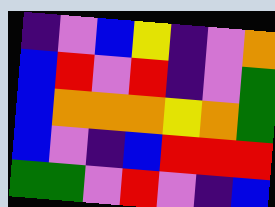[["indigo", "violet", "blue", "yellow", "indigo", "violet", "orange"], ["blue", "red", "violet", "red", "indigo", "violet", "green"], ["blue", "orange", "orange", "orange", "yellow", "orange", "green"], ["blue", "violet", "indigo", "blue", "red", "red", "red"], ["green", "green", "violet", "red", "violet", "indigo", "blue"]]